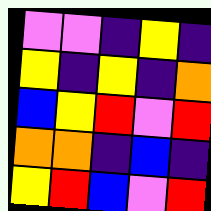[["violet", "violet", "indigo", "yellow", "indigo"], ["yellow", "indigo", "yellow", "indigo", "orange"], ["blue", "yellow", "red", "violet", "red"], ["orange", "orange", "indigo", "blue", "indigo"], ["yellow", "red", "blue", "violet", "red"]]